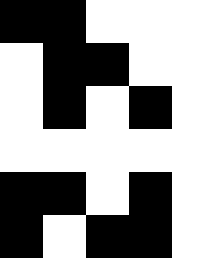[["black", "black", "white", "white", "white"], ["white", "black", "black", "white", "white"], ["white", "black", "white", "black", "white"], ["white", "white", "white", "white", "white"], ["black", "black", "white", "black", "white"], ["black", "white", "black", "black", "white"]]